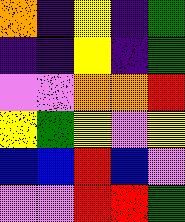[["orange", "indigo", "yellow", "indigo", "green"], ["indigo", "indigo", "yellow", "indigo", "green"], ["violet", "violet", "orange", "orange", "red"], ["yellow", "green", "yellow", "violet", "yellow"], ["blue", "blue", "red", "blue", "violet"], ["violet", "violet", "red", "red", "green"]]